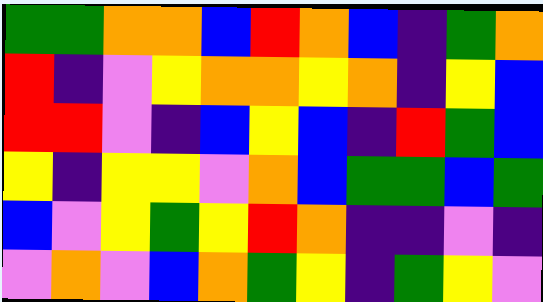[["green", "green", "orange", "orange", "blue", "red", "orange", "blue", "indigo", "green", "orange"], ["red", "indigo", "violet", "yellow", "orange", "orange", "yellow", "orange", "indigo", "yellow", "blue"], ["red", "red", "violet", "indigo", "blue", "yellow", "blue", "indigo", "red", "green", "blue"], ["yellow", "indigo", "yellow", "yellow", "violet", "orange", "blue", "green", "green", "blue", "green"], ["blue", "violet", "yellow", "green", "yellow", "red", "orange", "indigo", "indigo", "violet", "indigo"], ["violet", "orange", "violet", "blue", "orange", "green", "yellow", "indigo", "green", "yellow", "violet"]]